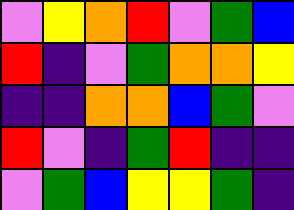[["violet", "yellow", "orange", "red", "violet", "green", "blue"], ["red", "indigo", "violet", "green", "orange", "orange", "yellow"], ["indigo", "indigo", "orange", "orange", "blue", "green", "violet"], ["red", "violet", "indigo", "green", "red", "indigo", "indigo"], ["violet", "green", "blue", "yellow", "yellow", "green", "indigo"]]